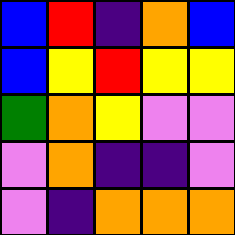[["blue", "red", "indigo", "orange", "blue"], ["blue", "yellow", "red", "yellow", "yellow"], ["green", "orange", "yellow", "violet", "violet"], ["violet", "orange", "indigo", "indigo", "violet"], ["violet", "indigo", "orange", "orange", "orange"]]